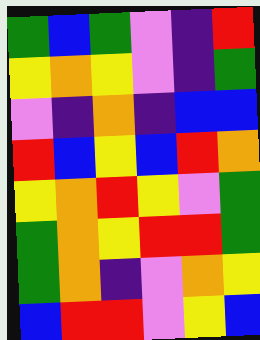[["green", "blue", "green", "violet", "indigo", "red"], ["yellow", "orange", "yellow", "violet", "indigo", "green"], ["violet", "indigo", "orange", "indigo", "blue", "blue"], ["red", "blue", "yellow", "blue", "red", "orange"], ["yellow", "orange", "red", "yellow", "violet", "green"], ["green", "orange", "yellow", "red", "red", "green"], ["green", "orange", "indigo", "violet", "orange", "yellow"], ["blue", "red", "red", "violet", "yellow", "blue"]]